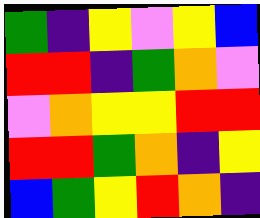[["green", "indigo", "yellow", "violet", "yellow", "blue"], ["red", "red", "indigo", "green", "orange", "violet"], ["violet", "orange", "yellow", "yellow", "red", "red"], ["red", "red", "green", "orange", "indigo", "yellow"], ["blue", "green", "yellow", "red", "orange", "indigo"]]